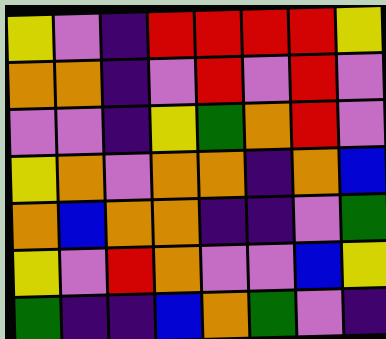[["yellow", "violet", "indigo", "red", "red", "red", "red", "yellow"], ["orange", "orange", "indigo", "violet", "red", "violet", "red", "violet"], ["violet", "violet", "indigo", "yellow", "green", "orange", "red", "violet"], ["yellow", "orange", "violet", "orange", "orange", "indigo", "orange", "blue"], ["orange", "blue", "orange", "orange", "indigo", "indigo", "violet", "green"], ["yellow", "violet", "red", "orange", "violet", "violet", "blue", "yellow"], ["green", "indigo", "indigo", "blue", "orange", "green", "violet", "indigo"]]